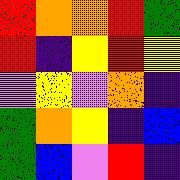[["red", "orange", "orange", "red", "green"], ["red", "indigo", "yellow", "red", "yellow"], ["violet", "yellow", "violet", "orange", "indigo"], ["green", "orange", "yellow", "indigo", "blue"], ["green", "blue", "violet", "red", "indigo"]]